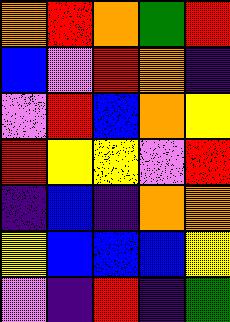[["orange", "red", "orange", "green", "red"], ["blue", "violet", "red", "orange", "indigo"], ["violet", "red", "blue", "orange", "yellow"], ["red", "yellow", "yellow", "violet", "red"], ["indigo", "blue", "indigo", "orange", "orange"], ["yellow", "blue", "blue", "blue", "yellow"], ["violet", "indigo", "red", "indigo", "green"]]